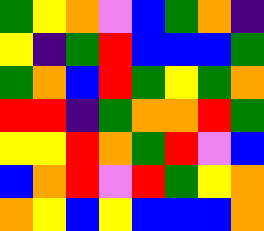[["green", "yellow", "orange", "violet", "blue", "green", "orange", "indigo"], ["yellow", "indigo", "green", "red", "blue", "blue", "blue", "green"], ["green", "orange", "blue", "red", "green", "yellow", "green", "orange"], ["red", "red", "indigo", "green", "orange", "orange", "red", "green"], ["yellow", "yellow", "red", "orange", "green", "red", "violet", "blue"], ["blue", "orange", "red", "violet", "red", "green", "yellow", "orange"], ["orange", "yellow", "blue", "yellow", "blue", "blue", "blue", "orange"]]